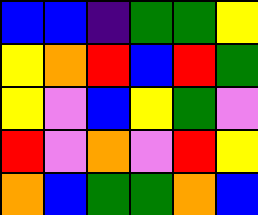[["blue", "blue", "indigo", "green", "green", "yellow"], ["yellow", "orange", "red", "blue", "red", "green"], ["yellow", "violet", "blue", "yellow", "green", "violet"], ["red", "violet", "orange", "violet", "red", "yellow"], ["orange", "blue", "green", "green", "orange", "blue"]]